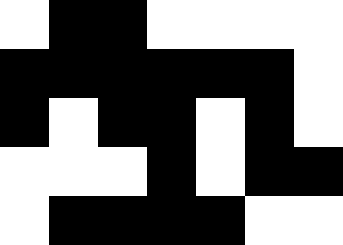[["white", "black", "black", "white", "white", "white", "white"], ["black", "black", "black", "black", "black", "black", "white"], ["black", "white", "black", "black", "white", "black", "white"], ["white", "white", "white", "black", "white", "black", "black"], ["white", "black", "black", "black", "black", "white", "white"]]